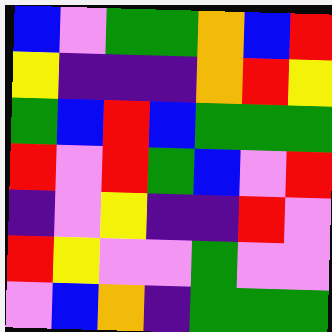[["blue", "violet", "green", "green", "orange", "blue", "red"], ["yellow", "indigo", "indigo", "indigo", "orange", "red", "yellow"], ["green", "blue", "red", "blue", "green", "green", "green"], ["red", "violet", "red", "green", "blue", "violet", "red"], ["indigo", "violet", "yellow", "indigo", "indigo", "red", "violet"], ["red", "yellow", "violet", "violet", "green", "violet", "violet"], ["violet", "blue", "orange", "indigo", "green", "green", "green"]]